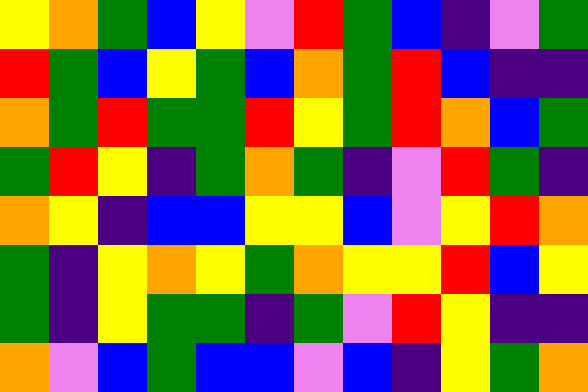[["yellow", "orange", "green", "blue", "yellow", "violet", "red", "green", "blue", "indigo", "violet", "green"], ["red", "green", "blue", "yellow", "green", "blue", "orange", "green", "red", "blue", "indigo", "indigo"], ["orange", "green", "red", "green", "green", "red", "yellow", "green", "red", "orange", "blue", "green"], ["green", "red", "yellow", "indigo", "green", "orange", "green", "indigo", "violet", "red", "green", "indigo"], ["orange", "yellow", "indigo", "blue", "blue", "yellow", "yellow", "blue", "violet", "yellow", "red", "orange"], ["green", "indigo", "yellow", "orange", "yellow", "green", "orange", "yellow", "yellow", "red", "blue", "yellow"], ["green", "indigo", "yellow", "green", "green", "indigo", "green", "violet", "red", "yellow", "indigo", "indigo"], ["orange", "violet", "blue", "green", "blue", "blue", "violet", "blue", "indigo", "yellow", "green", "orange"]]